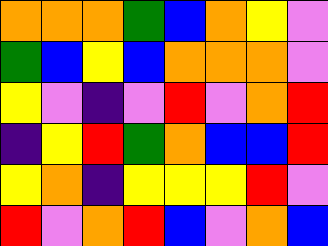[["orange", "orange", "orange", "green", "blue", "orange", "yellow", "violet"], ["green", "blue", "yellow", "blue", "orange", "orange", "orange", "violet"], ["yellow", "violet", "indigo", "violet", "red", "violet", "orange", "red"], ["indigo", "yellow", "red", "green", "orange", "blue", "blue", "red"], ["yellow", "orange", "indigo", "yellow", "yellow", "yellow", "red", "violet"], ["red", "violet", "orange", "red", "blue", "violet", "orange", "blue"]]